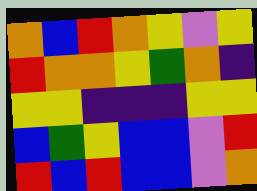[["orange", "blue", "red", "orange", "yellow", "violet", "yellow"], ["red", "orange", "orange", "yellow", "green", "orange", "indigo"], ["yellow", "yellow", "indigo", "indigo", "indigo", "yellow", "yellow"], ["blue", "green", "yellow", "blue", "blue", "violet", "red"], ["red", "blue", "red", "blue", "blue", "violet", "orange"]]